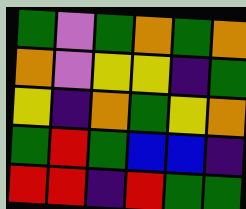[["green", "violet", "green", "orange", "green", "orange"], ["orange", "violet", "yellow", "yellow", "indigo", "green"], ["yellow", "indigo", "orange", "green", "yellow", "orange"], ["green", "red", "green", "blue", "blue", "indigo"], ["red", "red", "indigo", "red", "green", "green"]]